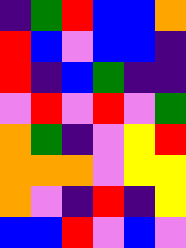[["indigo", "green", "red", "blue", "blue", "orange"], ["red", "blue", "violet", "blue", "blue", "indigo"], ["red", "indigo", "blue", "green", "indigo", "indigo"], ["violet", "red", "violet", "red", "violet", "green"], ["orange", "green", "indigo", "violet", "yellow", "red"], ["orange", "orange", "orange", "violet", "yellow", "yellow"], ["orange", "violet", "indigo", "red", "indigo", "yellow"], ["blue", "blue", "red", "violet", "blue", "violet"]]